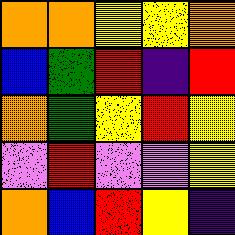[["orange", "orange", "yellow", "yellow", "orange"], ["blue", "green", "red", "indigo", "red"], ["orange", "green", "yellow", "red", "yellow"], ["violet", "red", "violet", "violet", "yellow"], ["orange", "blue", "red", "yellow", "indigo"]]